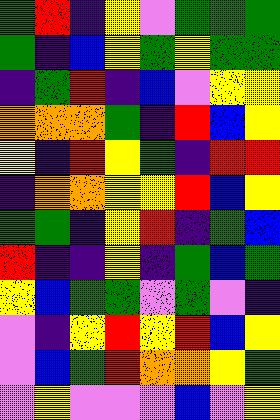[["green", "red", "indigo", "yellow", "violet", "green", "green", "green"], ["green", "indigo", "blue", "yellow", "green", "yellow", "green", "green"], ["indigo", "green", "red", "indigo", "blue", "violet", "yellow", "yellow"], ["orange", "orange", "orange", "green", "indigo", "red", "blue", "yellow"], ["yellow", "indigo", "red", "yellow", "green", "indigo", "red", "red"], ["indigo", "orange", "orange", "yellow", "yellow", "red", "blue", "yellow"], ["green", "green", "indigo", "yellow", "red", "indigo", "green", "blue"], ["red", "indigo", "indigo", "yellow", "indigo", "green", "blue", "green"], ["yellow", "blue", "green", "green", "violet", "green", "violet", "indigo"], ["violet", "indigo", "yellow", "red", "yellow", "red", "blue", "yellow"], ["violet", "blue", "green", "red", "orange", "orange", "yellow", "green"], ["violet", "yellow", "violet", "violet", "violet", "blue", "violet", "yellow"]]